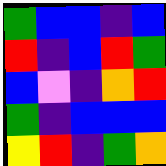[["green", "blue", "blue", "indigo", "blue"], ["red", "indigo", "blue", "red", "green"], ["blue", "violet", "indigo", "orange", "red"], ["green", "indigo", "blue", "blue", "blue"], ["yellow", "red", "indigo", "green", "orange"]]